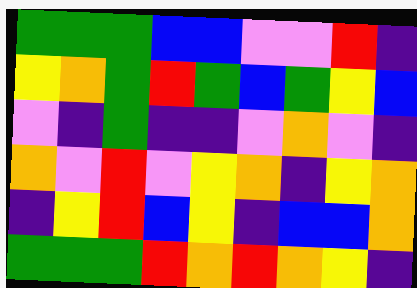[["green", "green", "green", "blue", "blue", "violet", "violet", "red", "indigo"], ["yellow", "orange", "green", "red", "green", "blue", "green", "yellow", "blue"], ["violet", "indigo", "green", "indigo", "indigo", "violet", "orange", "violet", "indigo"], ["orange", "violet", "red", "violet", "yellow", "orange", "indigo", "yellow", "orange"], ["indigo", "yellow", "red", "blue", "yellow", "indigo", "blue", "blue", "orange"], ["green", "green", "green", "red", "orange", "red", "orange", "yellow", "indigo"]]